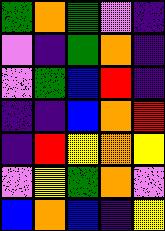[["green", "orange", "green", "violet", "indigo"], ["violet", "indigo", "green", "orange", "indigo"], ["violet", "green", "blue", "red", "indigo"], ["indigo", "indigo", "blue", "orange", "red"], ["indigo", "red", "yellow", "orange", "yellow"], ["violet", "yellow", "green", "orange", "violet"], ["blue", "orange", "blue", "indigo", "yellow"]]